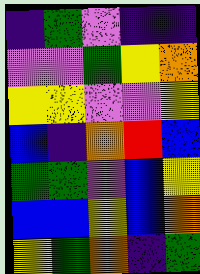[["indigo", "green", "violet", "indigo", "indigo"], ["violet", "violet", "green", "yellow", "orange"], ["yellow", "yellow", "violet", "violet", "yellow"], ["blue", "indigo", "orange", "red", "blue"], ["green", "green", "violet", "blue", "yellow"], ["blue", "blue", "yellow", "blue", "orange"], ["yellow", "green", "orange", "indigo", "green"]]